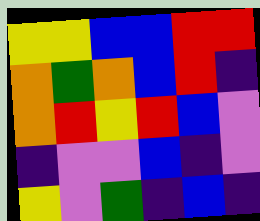[["yellow", "yellow", "blue", "blue", "red", "red"], ["orange", "green", "orange", "blue", "red", "indigo"], ["orange", "red", "yellow", "red", "blue", "violet"], ["indigo", "violet", "violet", "blue", "indigo", "violet"], ["yellow", "violet", "green", "indigo", "blue", "indigo"]]